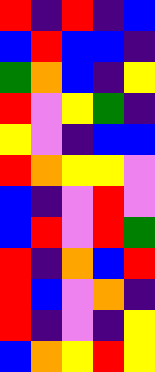[["red", "indigo", "red", "indigo", "blue"], ["blue", "red", "blue", "blue", "indigo"], ["green", "orange", "blue", "indigo", "yellow"], ["red", "violet", "yellow", "green", "indigo"], ["yellow", "violet", "indigo", "blue", "blue"], ["red", "orange", "yellow", "yellow", "violet"], ["blue", "indigo", "violet", "red", "violet"], ["blue", "red", "violet", "red", "green"], ["red", "indigo", "orange", "blue", "red"], ["red", "blue", "violet", "orange", "indigo"], ["red", "indigo", "violet", "indigo", "yellow"], ["blue", "orange", "yellow", "red", "yellow"]]